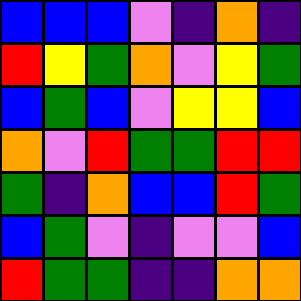[["blue", "blue", "blue", "violet", "indigo", "orange", "indigo"], ["red", "yellow", "green", "orange", "violet", "yellow", "green"], ["blue", "green", "blue", "violet", "yellow", "yellow", "blue"], ["orange", "violet", "red", "green", "green", "red", "red"], ["green", "indigo", "orange", "blue", "blue", "red", "green"], ["blue", "green", "violet", "indigo", "violet", "violet", "blue"], ["red", "green", "green", "indigo", "indigo", "orange", "orange"]]